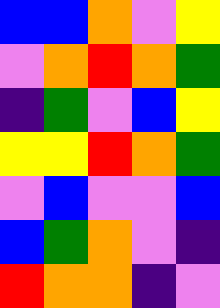[["blue", "blue", "orange", "violet", "yellow"], ["violet", "orange", "red", "orange", "green"], ["indigo", "green", "violet", "blue", "yellow"], ["yellow", "yellow", "red", "orange", "green"], ["violet", "blue", "violet", "violet", "blue"], ["blue", "green", "orange", "violet", "indigo"], ["red", "orange", "orange", "indigo", "violet"]]